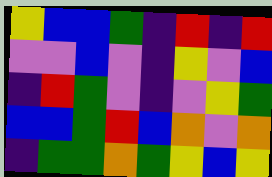[["yellow", "blue", "blue", "green", "indigo", "red", "indigo", "red"], ["violet", "violet", "blue", "violet", "indigo", "yellow", "violet", "blue"], ["indigo", "red", "green", "violet", "indigo", "violet", "yellow", "green"], ["blue", "blue", "green", "red", "blue", "orange", "violet", "orange"], ["indigo", "green", "green", "orange", "green", "yellow", "blue", "yellow"]]